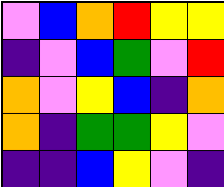[["violet", "blue", "orange", "red", "yellow", "yellow"], ["indigo", "violet", "blue", "green", "violet", "red"], ["orange", "violet", "yellow", "blue", "indigo", "orange"], ["orange", "indigo", "green", "green", "yellow", "violet"], ["indigo", "indigo", "blue", "yellow", "violet", "indigo"]]